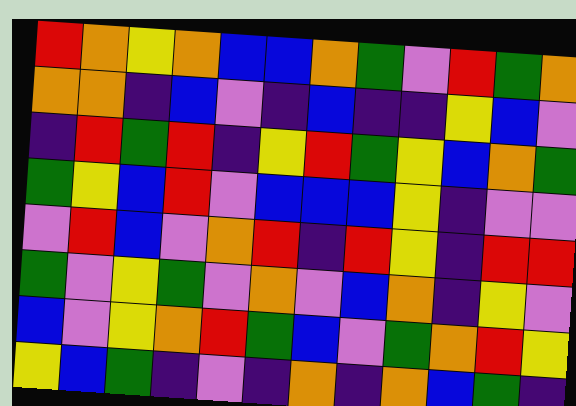[["red", "orange", "yellow", "orange", "blue", "blue", "orange", "green", "violet", "red", "green", "orange"], ["orange", "orange", "indigo", "blue", "violet", "indigo", "blue", "indigo", "indigo", "yellow", "blue", "violet"], ["indigo", "red", "green", "red", "indigo", "yellow", "red", "green", "yellow", "blue", "orange", "green"], ["green", "yellow", "blue", "red", "violet", "blue", "blue", "blue", "yellow", "indigo", "violet", "violet"], ["violet", "red", "blue", "violet", "orange", "red", "indigo", "red", "yellow", "indigo", "red", "red"], ["green", "violet", "yellow", "green", "violet", "orange", "violet", "blue", "orange", "indigo", "yellow", "violet"], ["blue", "violet", "yellow", "orange", "red", "green", "blue", "violet", "green", "orange", "red", "yellow"], ["yellow", "blue", "green", "indigo", "violet", "indigo", "orange", "indigo", "orange", "blue", "green", "indigo"]]